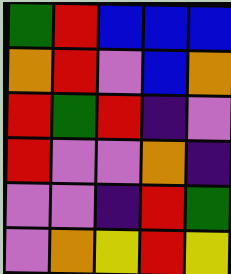[["green", "red", "blue", "blue", "blue"], ["orange", "red", "violet", "blue", "orange"], ["red", "green", "red", "indigo", "violet"], ["red", "violet", "violet", "orange", "indigo"], ["violet", "violet", "indigo", "red", "green"], ["violet", "orange", "yellow", "red", "yellow"]]